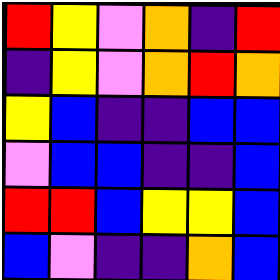[["red", "yellow", "violet", "orange", "indigo", "red"], ["indigo", "yellow", "violet", "orange", "red", "orange"], ["yellow", "blue", "indigo", "indigo", "blue", "blue"], ["violet", "blue", "blue", "indigo", "indigo", "blue"], ["red", "red", "blue", "yellow", "yellow", "blue"], ["blue", "violet", "indigo", "indigo", "orange", "blue"]]